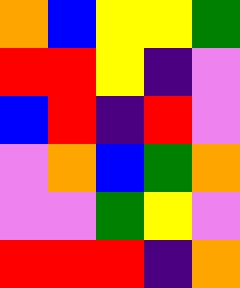[["orange", "blue", "yellow", "yellow", "green"], ["red", "red", "yellow", "indigo", "violet"], ["blue", "red", "indigo", "red", "violet"], ["violet", "orange", "blue", "green", "orange"], ["violet", "violet", "green", "yellow", "violet"], ["red", "red", "red", "indigo", "orange"]]